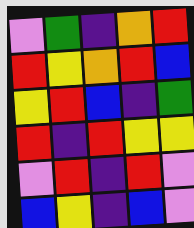[["violet", "green", "indigo", "orange", "red"], ["red", "yellow", "orange", "red", "blue"], ["yellow", "red", "blue", "indigo", "green"], ["red", "indigo", "red", "yellow", "yellow"], ["violet", "red", "indigo", "red", "violet"], ["blue", "yellow", "indigo", "blue", "violet"]]